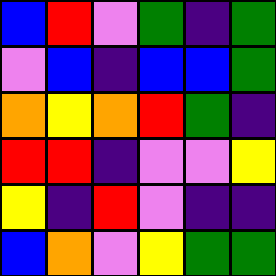[["blue", "red", "violet", "green", "indigo", "green"], ["violet", "blue", "indigo", "blue", "blue", "green"], ["orange", "yellow", "orange", "red", "green", "indigo"], ["red", "red", "indigo", "violet", "violet", "yellow"], ["yellow", "indigo", "red", "violet", "indigo", "indigo"], ["blue", "orange", "violet", "yellow", "green", "green"]]